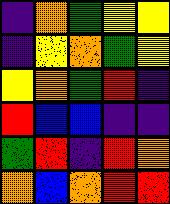[["indigo", "orange", "green", "yellow", "yellow"], ["indigo", "yellow", "orange", "green", "yellow"], ["yellow", "orange", "green", "red", "indigo"], ["red", "blue", "blue", "indigo", "indigo"], ["green", "red", "indigo", "red", "orange"], ["orange", "blue", "orange", "red", "red"]]